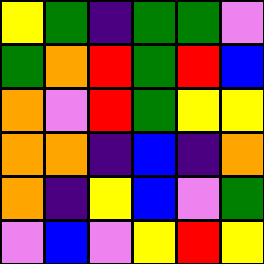[["yellow", "green", "indigo", "green", "green", "violet"], ["green", "orange", "red", "green", "red", "blue"], ["orange", "violet", "red", "green", "yellow", "yellow"], ["orange", "orange", "indigo", "blue", "indigo", "orange"], ["orange", "indigo", "yellow", "blue", "violet", "green"], ["violet", "blue", "violet", "yellow", "red", "yellow"]]